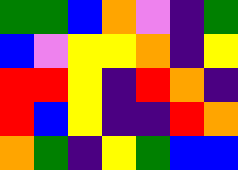[["green", "green", "blue", "orange", "violet", "indigo", "green"], ["blue", "violet", "yellow", "yellow", "orange", "indigo", "yellow"], ["red", "red", "yellow", "indigo", "red", "orange", "indigo"], ["red", "blue", "yellow", "indigo", "indigo", "red", "orange"], ["orange", "green", "indigo", "yellow", "green", "blue", "blue"]]